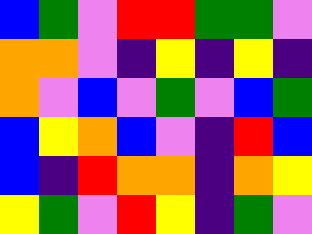[["blue", "green", "violet", "red", "red", "green", "green", "violet"], ["orange", "orange", "violet", "indigo", "yellow", "indigo", "yellow", "indigo"], ["orange", "violet", "blue", "violet", "green", "violet", "blue", "green"], ["blue", "yellow", "orange", "blue", "violet", "indigo", "red", "blue"], ["blue", "indigo", "red", "orange", "orange", "indigo", "orange", "yellow"], ["yellow", "green", "violet", "red", "yellow", "indigo", "green", "violet"]]